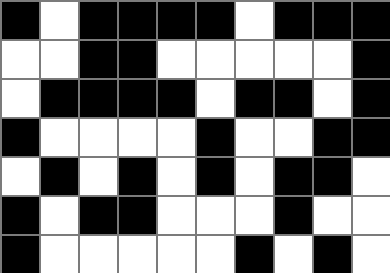[["black", "white", "black", "black", "black", "black", "white", "black", "black", "black"], ["white", "white", "black", "black", "white", "white", "white", "white", "white", "black"], ["white", "black", "black", "black", "black", "white", "black", "black", "white", "black"], ["black", "white", "white", "white", "white", "black", "white", "white", "black", "black"], ["white", "black", "white", "black", "white", "black", "white", "black", "black", "white"], ["black", "white", "black", "black", "white", "white", "white", "black", "white", "white"], ["black", "white", "white", "white", "white", "white", "black", "white", "black", "white"]]